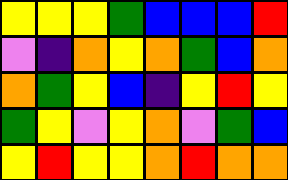[["yellow", "yellow", "yellow", "green", "blue", "blue", "blue", "red"], ["violet", "indigo", "orange", "yellow", "orange", "green", "blue", "orange"], ["orange", "green", "yellow", "blue", "indigo", "yellow", "red", "yellow"], ["green", "yellow", "violet", "yellow", "orange", "violet", "green", "blue"], ["yellow", "red", "yellow", "yellow", "orange", "red", "orange", "orange"]]